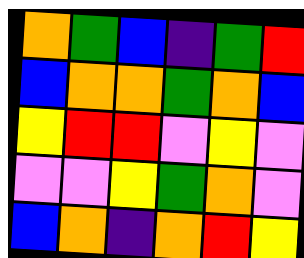[["orange", "green", "blue", "indigo", "green", "red"], ["blue", "orange", "orange", "green", "orange", "blue"], ["yellow", "red", "red", "violet", "yellow", "violet"], ["violet", "violet", "yellow", "green", "orange", "violet"], ["blue", "orange", "indigo", "orange", "red", "yellow"]]